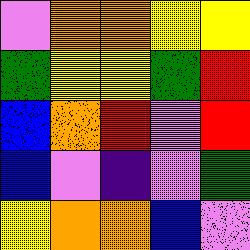[["violet", "orange", "orange", "yellow", "yellow"], ["green", "yellow", "yellow", "green", "red"], ["blue", "orange", "red", "violet", "red"], ["blue", "violet", "indigo", "violet", "green"], ["yellow", "orange", "orange", "blue", "violet"]]